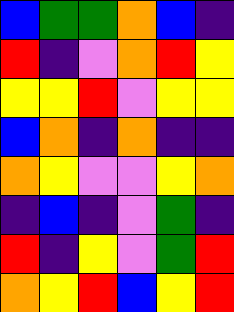[["blue", "green", "green", "orange", "blue", "indigo"], ["red", "indigo", "violet", "orange", "red", "yellow"], ["yellow", "yellow", "red", "violet", "yellow", "yellow"], ["blue", "orange", "indigo", "orange", "indigo", "indigo"], ["orange", "yellow", "violet", "violet", "yellow", "orange"], ["indigo", "blue", "indigo", "violet", "green", "indigo"], ["red", "indigo", "yellow", "violet", "green", "red"], ["orange", "yellow", "red", "blue", "yellow", "red"]]